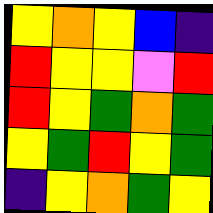[["yellow", "orange", "yellow", "blue", "indigo"], ["red", "yellow", "yellow", "violet", "red"], ["red", "yellow", "green", "orange", "green"], ["yellow", "green", "red", "yellow", "green"], ["indigo", "yellow", "orange", "green", "yellow"]]